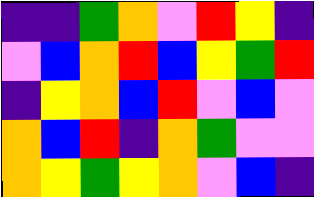[["indigo", "indigo", "green", "orange", "violet", "red", "yellow", "indigo"], ["violet", "blue", "orange", "red", "blue", "yellow", "green", "red"], ["indigo", "yellow", "orange", "blue", "red", "violet", "blue", "violet"], ["orange", "blue", "red", "indigo", "orange", "green", "violet", "violet"], ["orange", "yellow", "green", "yellow", "orange", "violet", "blue", "indigo"]]